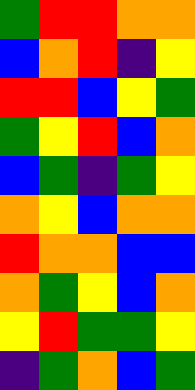[["green", "red", "red", "orange", "orange"], ["blue", "orange", "red", "indigo", "yellow"], ["red", "red", "blue", "yellow", "green"], ["green", "yellow", "red", "blue", "orange"], ["blue", "green", "indigo", "green", "yellow"], ["orange", "yellow", "blue", "orange", "orange"], ["red", "orange", "orange", "blue", "blue"], ["orange", "green", "yellow", "blue", "orange"], ["yellow", "red", "green", "green", "yellow"], ["indigo", "green", "orange", "blue", "green"]]